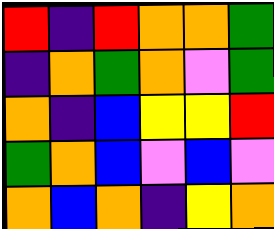[["red", "indigo", "red", "orange", "orange", "green"], ["indigo", "orange", "green", "orange", "violet", "green"], ["orange", "indigo", "blue", "yellow", "yellow", "red"], ["green", "orange", "blue", "violet", "blue", "violet"], ["orange", "blue", "orange", "indigo", "yellow", "orange"]]